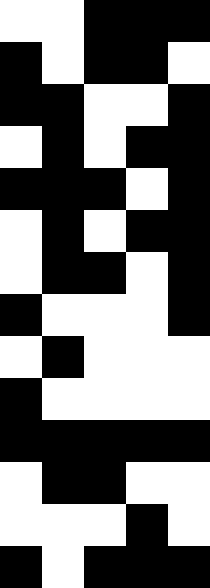[["white", "white", "black", "black", "black"], ["black", "white", "black", "black", "white"], ["black", "black", "white", "white", "black"], ["white", "black", "white", "black", "black"], ["black", "black", "black", "white", "black"], ["white", "black", "white", "black", "black"], ["white", "black", "black", "white", "black"], ["black", "white", "white", "white", "black"], ["white", "black", "white", "white", "white"], ["black", "white", "white", "white", "white"], ["black", "black", "black", "black", "black"], ["white", "black", "black", "white", "white"], ["white", "white", "white", "black", "white"], ["black", "white", "black", "black", "black"]]